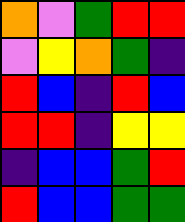[["orange", "violet", "green", "red", "red"], ["violet", "yellow", "orange", "green", "indigo"], ["red", "blue", "indigo", "red", "blue"], ["red", "red", "indigo", "yellow", "yellow"], ["indigo", "blue", "blue", "green", "red"], ["red", "blue", "blue", "green", "green"]]